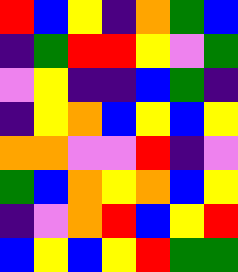[["red", "blue", "yellow", "indigo", "orange", "green", "blue"], ["indigo", "green", "red", "red", "yellow", "violet", "green"], ["violet", "yellow", "indigo", "indigo", "blue", "green", "indigo"], ["indigo", "yellow", "orange", "blue", "yellow", "blue", "yellow"], ["orange", "orange", "violet", "violet", "red", "indigo", "violet"], ["green", "blue", "orange", "yellow", "orange", "blue", "yellow"], ["indigo", "violet", "orange", "red", "blue", "yellow", "red"], ["blue", "yellow", "blue", "yellow", "red", "green", "green"]]